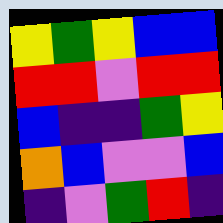[["yellow", "green", "yellow", "blue", "blue"], ["red", "red", "violet", "red", "red"], ["blue", "indigo", "indigo", "green", "yellow"], ["orange", "blue", "violet", "violet", "blue"], ["indigo", "violet", "green", "red", "indigo"]]